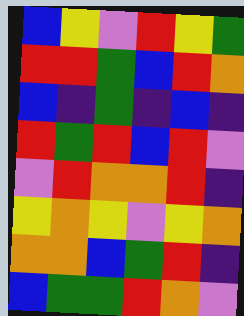[["blue", "yellow", "violet", "red", "yellow", "green"], ["red", "red", "green", "blue", "red", "orange"], ["blue", "indigo", "green", "indigo", "blue", "indigo"], ["red", "green", "red", "blue", "red", "violet"], ["violet", "red", "orange", "orange", "red", "indigo"], ["yellow", "orange", "yellow", "violet", "yellow", "orange"], ["orange", "orange", "blue", "green", "red", "indigo"], ["blue", "green", "green", "red", "orange", "violet"]]